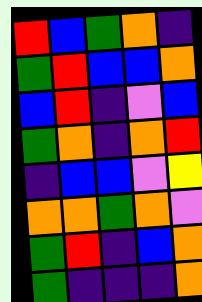[["red", "blue", "green", "orange", "indigo"], ["green", "red", "blue", "blue", "orange"], ["blue", "red", "indigo", "violet", "blue"], ["green", "orange", "indigo", "orange", "red"], ["indigo", "blue", "blue", "violet", "yellow"], ["orange", "orange", "green", "orange", "violet"], ["green", "red", "indigo", "blue", "orange"], ["green", "indigo", "indigo", "indigo", "orange"]]